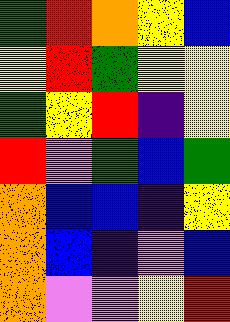[["green", "red", "orange", "yellow", "blue"], ["yellow", "red", "green", "yellow", "yellow"], ["green", "yellow", "red", "indigo", "yellow"], ["red", "violet", "green", "blue", "green"], ["orange", "blue", "blue", "indigo", "yellow"], ["orange", "blue", "indigo", "violet", "blue"], ["orange", "violet", "violet", "yellow", "red"]]